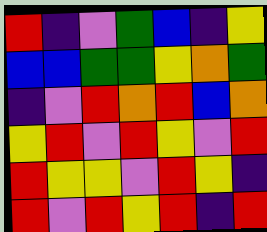[["red", "indigo", "violet", "green", "blue", "indigo", "yellow"], ["blue", "blue", "green", "green", "yellow", "orange", "green"], ["indigo", "violet", "red", "orange", "red", "blue", "orange"], ["yellow", "red", "violet", "red", "yellow", "violet", "red"], ["red", "yellow", "yellow", "violet", "red", "yellow", "indigo"], ["red", "violet", "red", "yellow", "red", "indigo", "red"]]